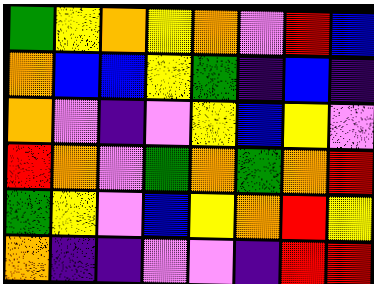[["green", "yellow", "orange", "yellow", "orange", "violet", "red", "blue"], ["orange", "blue", "blue", "yellow", "green", "indigo", "blue", "indigo"], ["orange", "violet", "indigo", "violet", "yellow", "blue", "yellow", "violet"], ["red", "orange", "violet", "green", "orange", "green", "orange", "red"], ["green", "yellow", "violet", "blue", "yellow", "orange", "red", "yellow"], ["orange", "indigo", "indigo", "violet", "violet", "indigo", "red", "red"]]